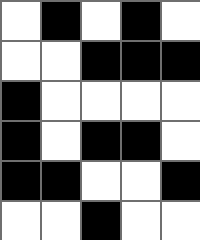[["white", "black", "white", "black", "white"], ["white", "white", "black", "black", "black"], ["black", "white", "white", "white", "white"], ["black", "white", "black", "black", "white"], ["black", "black", "white", "white", "black"], ["white", "white", "black", "white", "white"]]